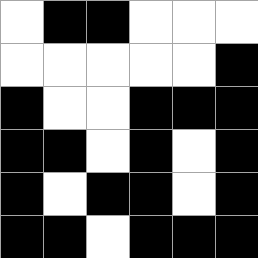[["white", "black", "black", "white", "white", "white"], ["white", "white", "white", "white", "white", "black"], ["black", "white", "white", "black", "black", "black"], ["black", "black", "white", "black", "white", "black"], ["black", "white", "black", "black", "white", "black"], ["black", "black", "white", "black", "black", "black"]]